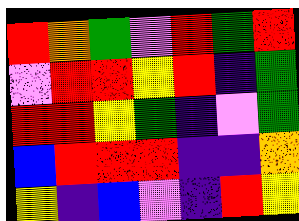[["red", "orange", "green", "violet", "red", "green", "red"], ["violet", "red", "red", "yellow", "red", "indigo", "green"], ["red", "red", "yellow", "green", "indigo", "violet", "green"], ["blue", "red", "red", "red", "indigo", "indigo", "orange"], ["yellow", "indigo", "blue", "violet", "indigo", "red", "yellow"]]